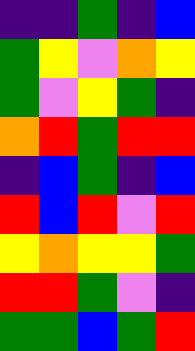[["indigo", "indigo", "green", "indigo", "blue"], ["green", "yellow", "violet", "orange", "yellow"], ["green", "violet", "yellow", "green", "indigo"], ["orange", "red", "green", "red", "red"], ["indigo", "blue", "green", "indigo", "blue"], ["red", "blue", "red", "violet", "red"], ["yellow", "orange", "yellow", "yellow", "green"], ["red", "red", "green", "violet", "indigo"], ["green", "green", "blue", "green", "red"]]